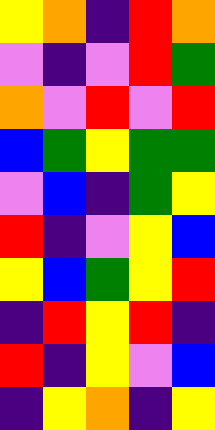[["yellow", "orange", "indigo", "red", "orange"], ["violet", "indigo", "violet", "red", "green"], ["orange", "violet", "red", "violet", "red"], ["blue", "green", "yellow", "green", "green"], ["violet", "blue", "indigo", "green", "yellow"], ["red", "indigo", "violet", "yellow", "blue"], ["yellow", "blue", "green", "yellow", "red"], ["indigo", "red", "yellow", "red", "indigo"], ["red", "indigo", "yellow", "violet", "blue"], ["indigo", "yellow", "orange", "indigo", "yellow"]]